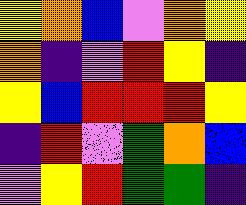[["yellow", "orange", "blue", "violet", "orange", "yellow"], ["orange", "indigo", "violet", "red", "yellow", "indigo"], ["yellow", "blue", "red", "red", "red", "yellow"], ["indigo", "red", "violet", "green", "orange", "blue"], ["violet", "yellow", "red", "green", "green", "indigo"]]